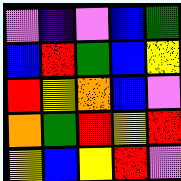[["violet", "indigo", "violet", "blue", "green"], ["blue", "red", "green", "blue", "yellow"], ["red", "yellow", "orange", "blue", "violet"], ["orange", "green", "red", "yellow", "red"], ["yellow", "blue", "yellow", "red", "violet"]]